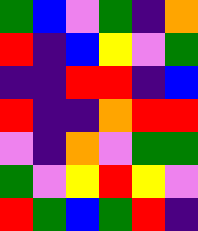[["green", "blue", "violet", "green", "indigo", "orange"], ["red", "indigo", "blue", "yellow", "violet", "green"], ["indigo", "indigo", "red", "red", "indigo", "blue"], ["red", "indigo", "indigo", "orange", "red", "red"], ["violet", "indigo", "orange", "violet", "green", "green"], ["green", "violet", "yellow", "red", "yellow", "violet"], ["red", "green", "blue", "green", "red", "indigo"]]